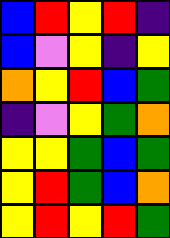[["blue", "red", "yellow", "red", "indigo"], ["blue", "violet", "yellow", "indigo", "yellow"], ["orange", "yellow", "red", "blue", "green"], ["indigo", "violet", "yellow", "green", "orange"], ["yellow", "yellow", "green", "blue", "green"], ["yellow", "red", "green", "blue", "orange"], ["yellow", "red", "yellow", "red", "green"]]